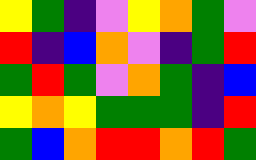[["yellow", "green", "indigo", "violet", "yellow", "orange", "green", "violet"], ["red", "indigo", "blue", "orange", "violet", "indigo", "green", "red"], ["green", "red", "green", "violet", "orange", "green", "indigo", "blue"], ["yellow", "orange", "yellow", "green", "green", "green", "indigo", "red"], ["green", "blue", "orange", "red", "red", "orange", "red", "green"]]